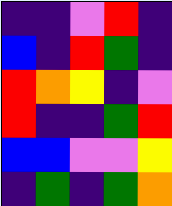[["indigo", "indigo", "violet", "red", "indigo"], ["blue", "indigo", "red", "green", "indigo"], ["red", "orange", "yellow", "indigo", "violet"], ["red", "indigo", "indigo", "green", "red"], ["blue", "blue", "violet", "violet", "yellow"], ["indigo", "green", "indigo", "green", "orange"]]